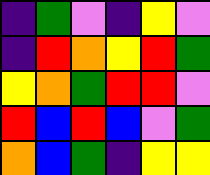[["indigo", "green", "violet", "indigo", "yellow", "violet"], ["indigo", "red", "orange", "yellow", "red", "green"], ["yellow", "orange", "green", "red", "red", "violet"], ["red", "blue", "red", "blue", "violet", "green"], ["orange", "blue", "green", "indigo", "yellow", "yellow"]]